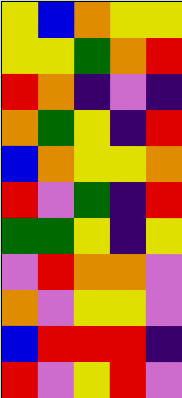[["yellow", "blue", "orange", "yellow", "yellow"], ["yellow", "yellow", "green", "orange", "red"], ["red", "orange", "indigo", "violet", "indigo"], ["orange", "green", "yellow", "indigo", "red"], ["blue", "orange", "yellow", "yellow", "orange"], ["red", "violet", "green", "indigo", "red"], ["green", "green", "yellow", "indigo", "yellow"], ["violet", "red", "orange", "orange", "violet"], ["orange", "violet", "yellow", "yellow", "violet"], ["blue", "red", "red", "red", "indigo"], ["red", "violet", "yellow", "red", "violet"]]